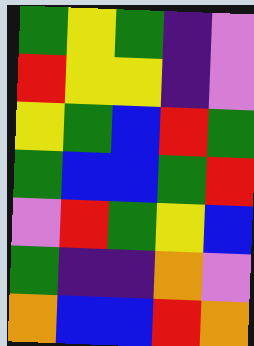[["green", "yellow", "green", "indigo", "violet"], ["red", "yellow", "yellow", "indigo", "violet"], ["yellow", "green", "blue", "red", "green"], ["green", "blue", "blue", "green", "red"], ["violet", "red", "green", "yellow", "blue"], ["green", "indigo", "indigo", "orange", "violet"], ["orange", "blue", "blue", "red", "orange"]]